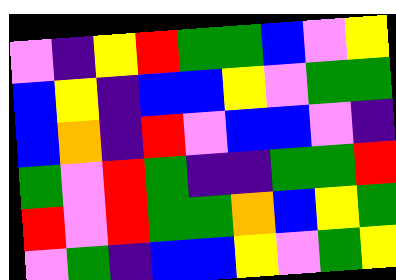[["violet", "indigo", "yellow", "red", "green", "green", "blue", "violet", "yellow"], ["blue", "yellow", "indigo", "blue", "blue", "yellow", "violet", "green", "green"], ["blue", "orange", "indigo", "red", "violet", "blue", "blue", "violet", "indigo"], ["green", "violet", "red", "green", "indigo", "indigo", "green", "green", "red"], ["red", "violet", "red", "green", "green", "orange", "blue", "yellow", "green"], ["violet", "green", "indigo", "blue", "blue", "yellow", "violet", "green", "yellow"]]